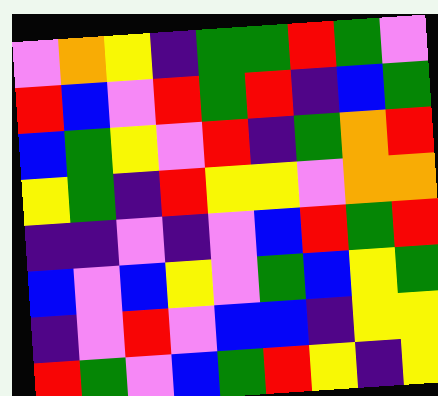[["violet", "orange", "yellow", "indigo", "green", "green", "red", "green", "violet"], ["red", "blue", "violet", "red", "green", "red", "indigo", "blue", "green"], ["blue", "green", "yellow", "violet", "red", "indigo", "green", "orange", "red"], ["yellow", "green", "indigo", "red", "yellow", "yellow", "violet", "orange", "orange"], ["indigo", "indigo", "violet", "indigo", "violet", "blue", "red", "green", "red"], ["blue", "violet", "blue", "yellow", "violet", "green", "blue", "yellow", "green"], ["indigo", "violet", "red", "violet", "blue", "blue", "indigo", "yellow", "yellow"], ["red", "green", "violet", "blue", "green", "red", "yellow", "indigo", "yellow"]]